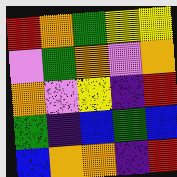[["red", "orange", "green", "yellow", "yellow"], ["violet", "green", "orange", "violet", "orange"], ["orange", "violet", "yellow", "indigo", "red"], ["green", "indigo", "blue", "green", "blue"], ["blue", "orange", "orange", "indigo", "red"]]